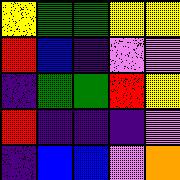[["yellow", "green", "green", "yellow", "yellow"], ["red", "blue", "indigo", "violet", "violet"], ["indigo", "green", "green", "red", "yellow"], ["red", "indigo", "indigo", "indigo", "violet"], ["indigo", "blue", "blue", "violet", "orange"]]